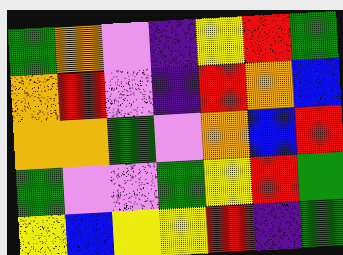[["green", "orange", "violet", "indigo", "yellow", "red", "green"], ["orange", "red", "violet", "indigo", "red", "orange", "blue"], ["orange", "orange", "green", "violet", "orange", "blue", "red"], ["green", "violet", "violet", "green", "yellow", "red", "green"], ["yellow", "blue", "yellow", "yellow", "red", "indigo", "green"]]